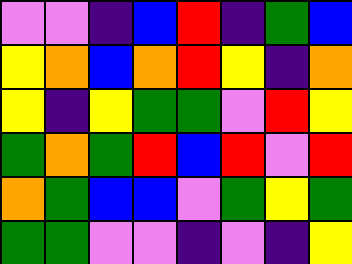[["violet", "violet", "indigo", "blue", "red", "indigo", "green", "blue"], ["yellow", "orange", "blue", "orange", "red", "yellow", "indigo", "orange"], ["yellow", "indigo", "yellow", "green", "green", "violet", "red", "yellow"], ["green", "orange", "green", "red", "blue", "red", "violet", "red"], ["orange", "green", "blue", "blue", "violet", "green", "yellow", "green"], ["green", "green", "violet", "violet", "indigo", "violet", "indigo", "yellow"]]